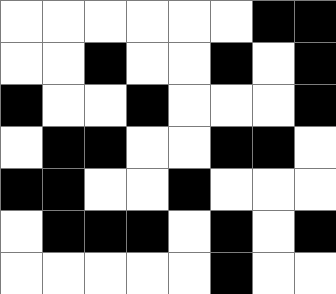[["white", "white", "white", "white", "white", "white", "black", "black"], ["white", "white", "black", "white", "white", "black", "white", "black"], ["black", "white", "white", "black", "white", "white", "white", "black"], ["white", "black", "black", "white", "white", "black", "black", "white"], ["black", "black", "white", "white", "black", "white", "white", "white"], ["white", "black", "black", "black", "white", "black", "white", "black"], ["white", "white", "white", "white", "white", "black", "white", "white"]]